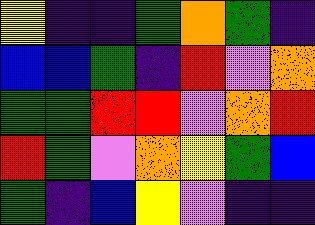[["yellow", "indigo", "indigo", "green", "orange", "green", "indigo"], ["blue", "blue", "green", "indigo", "red", "violet", "orange"], ["green", "green", "red", "red", "violet", "orange", "red"], ["red", "green", "violet", "orange", "yellow", "green", "blue"], ["green", "indigo", "blue", "yellow", "violet", "indigo", "indigo"]]